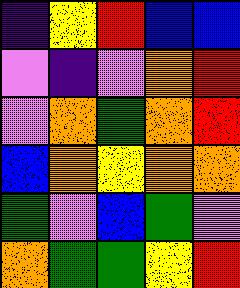[["indigo", "yellow", "red", "blue", "blue"], ["violet", "indigo", "violet", "orange", "red"], ["violet", "orange", "green", "orange", "red"], ["blue", "orange", "yellow", "orange", "orange"], ["green", "violet", "blue", "green", "violet"], ["orange", "green", "green", "yellow", "red"]]